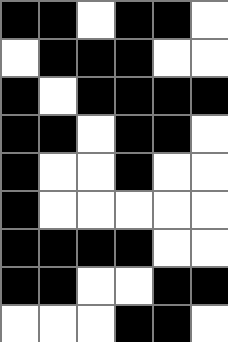[["black", "black", "white", "black", "black", "white"], ["white", "black", "black", "black", "white", "white"], ["black", "white", "black", "black", "black", "black"], ["black", "black", "white", "black", "black", "white"], ["black", "white", "white", "black", "white", "white"], ["black", "white", "white", "white", "white", "white"], ["black", "black", "black", "black", "white", "white"], ["black", "black", "white", "white", "black", "black"], ["white", "white", "white", "black", "black", "white"]]